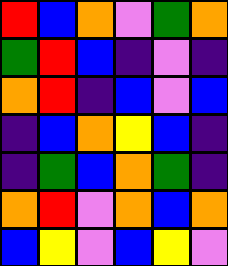[["red", "blue", "orange", "violet", "green", "orange"], ["green", "red", "blue", "indigo", "violet", "indigo"], ["orange", "red", "indigo", "blue", "violet", "blue"], ["indigo", "blue", "orange", "yellow", "blue", "indigo"], ["indigo", "green", "blue", "orange", "green", "indigo"], ["orange", "red", "violet", "orange", "blue", "orange"], ["blue", "yellow", "violet", "blue", "yellow", "violet"]]